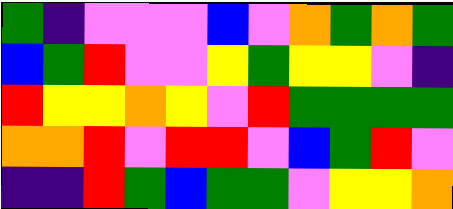[["green", "indigo", "violet", "violet", "violet", "blue", "violet", "orange", "green", "orange", "green"], ["blue", "green", "red", "violet", "violet", "yellow", "green", "yellow", "yellow", "violet", "indigo"], ["red", "yellow", "yellow", "orange", "yellow", "violet", "red", "green", "green", "green", "green"], ["orange", "orange", "red", "violet", "red", "red", "violet", "blue", "green", "red", "violet"], ["indigo", "indigo", "red", "green", "blue", "green", "green", "violet", "yellow", "yellow", "orange"]]